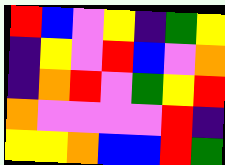[["red", "blue", "violet", "yellow", "indigo", "green", "yellow"], ["indigo", "yellow", "violet", "red", "blue", "violet", "orange"], ["indigo", "orange", "red", "violet", "green", "yellow", "red"], ["orange", "violet", "violet", "violet", "violet", "red", "indigo"], ["yellow", "yellow", "orange", "blue", "blue", "red", "green"]]